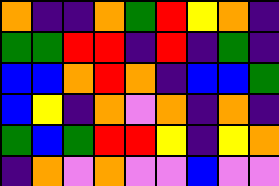[["orange", "indigo", "indigo", "orange", "green", "red", "yellow", "orange", "indigo"], ["green", "green", "red", "red", "indigo", "red", "indigo", "green", "indigo"], ["blue", "blue", "orange", "red", "orange", "indigo", "blue", "blue", "green"], ["blue", "yellow", "indigo", "orange", "violet", "orange", "indigo", "orange", "indigo"], ["green", "blue", "green", "red", "red", "yellow", "indigo", "yellow", "orange"], ["indigo", "orange", "violet", "orange", "violet", "violet", "blue", "violet", "violet"]]